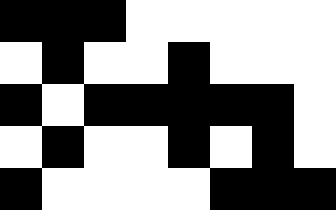[["black", "black", "black", "white", "white", "white", "white", "white"], ["white", "black", "white", "white", "black", "white", "white", "white"], ["black", "white", "black", "black", "black", "black", "black", "white"], ["white", "black", "white", "white", "black", "white", "black", "white"], ["black", "white", "white", "white", "white", "black", "black", "black"]]